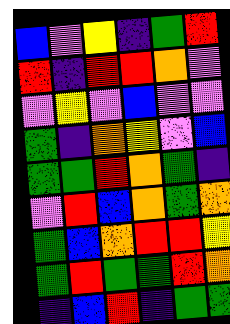[["blue", "violet", "yellow", "indigo", "green", "red"], ["red", "indigo", "red", "red", "orange", "violet"], ["violet", "yellow", "violet", "blue", "violet", "violet"], ["green", "indigo", "orange", "yellow", "violet", "blue"], ["green", "green", "red", "orange", "green", "indigo"], ["violet", "red", "blue", "orange", "green", "orange"], ["green", "blue", "orange", "red", "red", "yellow"], ["green", "red", "green", "green", "red", "orange"], ["indigo", "blue", "red", "indigo", "green", "green"]]